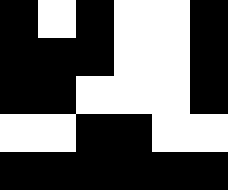[["black", "white", "black", "white", "white", "black"], ["black", "black", "black", "white", "white", "black"], ["black", "black", "white", "white", "white", "black"], ["white", "white", "black", "black", "white", "white"], ["black", "black", "black", "black", "black", "black"]]